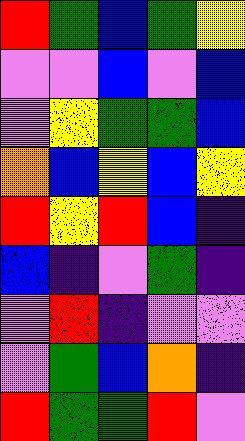[["red", "green", "blue", "green", "yellow"], ["violet", "violet", "blue", "violet", "blue"], ["violet", "yellow", "green", "green", "blue"], ["orange", "blue", "yellow", "blue", "yellow"], ["red", "yellow", "red", "blue", "indigo"], ["blue", "indigo", "violet", "green", "indigo"], ["violet", "red", "indigo", "violet", "violet"], ["violet", "green", "blue", "orange", "indigo"], ["red", "green", "green", "red", "violet"]]